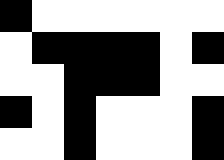[["black", "white", "white", "white", "white", "white", "white"], ["white", "black", "black", "black", "black", "white", "black"], ["white", "white", "black", "black", "black", "white", "white"], ["black", "white", "black", "white", "white", "white", "black"], ["white", "white", "black", "white", "white", "white", "black"]]